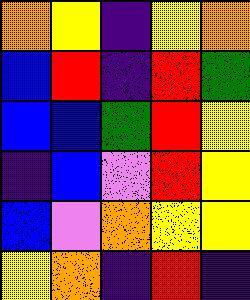[["orange", "yellow", "indigo", "yellow", "orange"], ["blue", "red", "indigo", "red", "green"], ["blue", "blue", "green", "red", "yellow"], ["indigo", "blue", "violet", "red", "yellow"], ["blue", "violet", "orange", "yellow", "yellow"], ["yellow", "orange", "indigo", "red", "indigo"]]